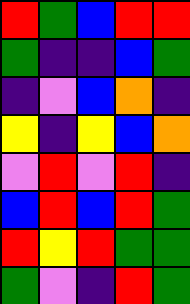[["red", "green", "blue", "red", "red"], ["green", "indigo", "indigo", "blue", "green"], ["indigo", "violet", "blue", "orange", "indigo"], ["yellow", "indigo", "yellow", "blue", "orange"], ["violet", "red", "violet", "red", "indigo"], ["blue", "red", "blue", "red", "green"], ["red", "yellow", "red", "green", "green"], ["green", "violet", "indigo", "red", "green"]]